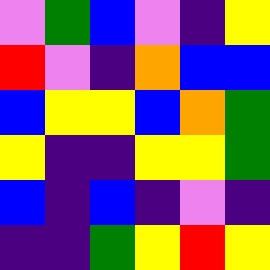[["violet", "green", "blue", "violet", "indigo", "yellow"], ["red", "violet", "indigo", "orange", "blue", "blue"], ["blue", "yellow", "yellow", "blue", "orange", "green"], ["yellow", "indigo", "indigo", "yellow", "yellow", "green"], ["blue", "indigo", "blue", "indigo", "violet", "indigo"], ["indigo", "indigo", "green", "yellow", "red", "yellow"]]